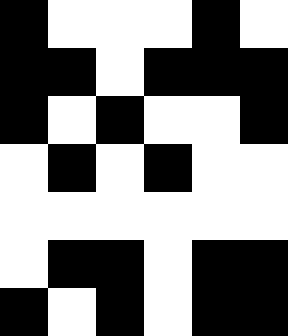[["black", "white", "white", "white", "black", "white"], ["black", "black", "white", "black", "black", "black"], ["black", "white", "black", "white", "white", "black"], ["white", "black", "white", "black", "white", "white"], ["white", "white", "white", "white", "white", "white"], ["white", "black", "black", "white", "black", "black"], ["black", "white", "black", "white", "black", "black"]]